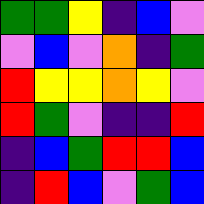[["green", "green", "yellow", "indigo", "blue", "violet"], ["violet", "blue", "violet", "orange", "indigo", "green"], ["red", "yellow", "yellow", "orange", "yellow", "violet"], ["red", "green", "violet", "indigo", "indigo", "red"], ["indigo", "blue", "green", "red", "red", "blue"], ["indigo", "red", "blue", "violet", "green", "blue"]]